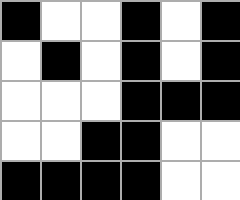[["black", "white", "white", "black", "white", "black"], ["white", "black", "white", "black", "white", "black"], ["white", "white", "white", "black", "black", "black"], ["white", "white", "black", "black", "white", "white"], ["black", "black", "black", "black", "white", "white"]]